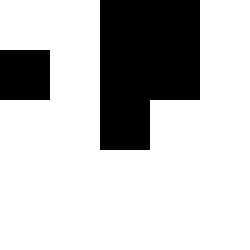[["white", "white", "black", "black", "white"], ["black", "white", "black", "black", "white"], ["white", "white", "black", "white", "white"], ["white", "white", "white", "white", "white"], ["white", "white", "white", "white", "white"]]